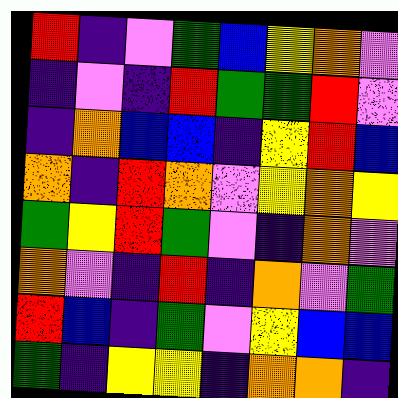[["red", "indigo", "violet", "green", "blue", "yellow", "orange", "violet"], ["indigo", "violet", "indigo", "red", "green", "green", "red", "violet"], ["indigo", "orange", "blue", "blue", "indigo", "yellow", "red", "blue"], ["orange", "indigo", "red", "orange", "violet", "yellow", "orange", "yellow"], ["green", "yellow", "red", "green", "violet", "indigo", "orange", "violet"], ["orange", "violet", "indigo", "red", "indigo", "orange", "violet", "green"], ["red", "blue", "indigo", "green", "violet", "yellow", "blue", "blue"], ["green", "indigo", "yellow", "yellow", "indigo", "orange", "orange", "indigo"]]